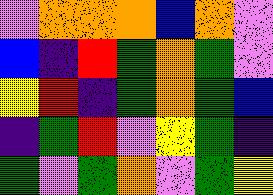[["violet", "orange", "orange", "orange", "blue", "orange", "violet"], ["blue", "indigo", "red", "green", "orange", "green", "violet"], ["yellow", "red", "indigo", "green", "orange", "green", "blue"], ["indigo", "green", "red", "violet", "yellow", "green", "indigo"], ["green", "violet", "green", "orange", "violet", "green", "yellow"]]